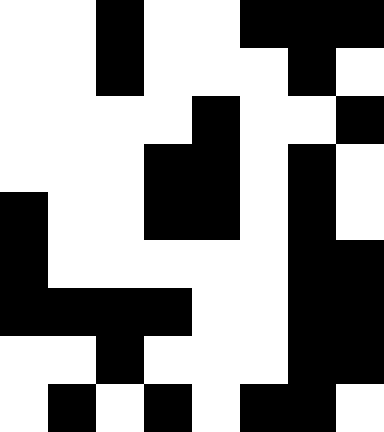[["white", "white", "black", "white", "white", "black", "black", "black"], ["white", "white", "black", "white", "white", "white", "black", "white"], ["white", "white", "white", "white", "black", "white", "white", "black"], ["white", "white", "white", "black", "black", "white", "black", "white"], ["black", "white", "white", "black", "black", "white", "black", "white"], ["black", "white", "white", "white", "white", "white", "black", "black"], ["black", "black", "black", "black", "white", "white", "black", "black"], ["white", "white", "black", "white", "white", "white", "black", "black"], ["white", "black", "white", "black", "white", "black", "black", "white"]]